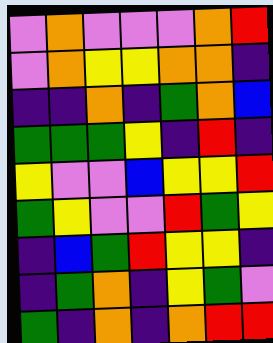[["violet", "orange", "violet", "violet", "violet", "orange", "red"], ["violet", "orange", "yellow", "yellow", "orange", "orange", "indigo"], ["indigo", "indigo", "orange", "indigo", "green", "orange", "blue"], ["green", "green", "green", "yellow", "indigo", "red", "indigo"], ["yellow", "violet", "violet", "blue", "yellow", "yellow", "red"], ["green", "yellow", "violet", "violet", "red", "green", "yellow"], ["indigo", "blue", "green", "red", "yellow", "yellow", "indigo"], ["indigo", "green", "orange", "indigo", "yellow", "green", "violet"], ["green", "indigo", "orange", "indigo", "orange", "red", "red"]]